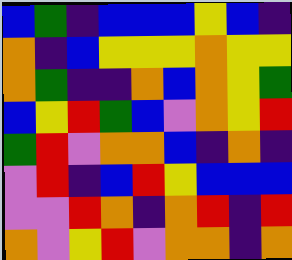[["blue", "green", "indigo", "blue", "blue", "blue", "yellow", "blue", "indigo"], ["orange", "indigo", "blue", "yellow", "yellow", "yellow", "orange", "yellow", "yellow"], ["orange", "green", "indigo", "indigo", "orange", "blue", "orange", "yellow", "green"], ["blue", "yellow", "red", "green", "blue", "violet", "orange", "yellow", "red"], ["green", "red", "violet", "orange", "orange", "blue", "indigo", "orange", "indigo"], ["violet", "red", "indigo", "blue", "red", "yellow", "blue", "blue", "blue"], ["violet", "violet", "red", "orange", "indigo", "orange", "red", "indigo", "red"], ["orange", "violet", "yellow", "red", "violet", "orange", "orange", "indigo", "orange"]]